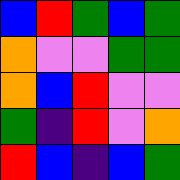[["blue", "red", "green", "blue", "green"], ["orange", "violet", "violet", "green", "green"], ["orange", "blue", "red", "violet", "violet"], ["green", "indigo", "red", "violet", "orange"], ["red", "blue", "indigo", "blue", "green"]]